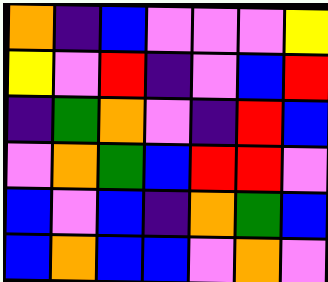[["orange", "indigo", "blue", "violet", "violet", "violet", "yellow"], ["yellow", "violet", "red", "indigo", "violet", "blue", "red"], ["indigo", "green", "orange", "violet", "indigo", "red", "blue"], ["violet", "orange", "green", "blue", "red", "red", "violet"], ["blue", "violet", "blue", "indigo", "orange", "green", "blue"], ["blue", "orange", "blue", "blue", "violet", "orange", "violet"]]